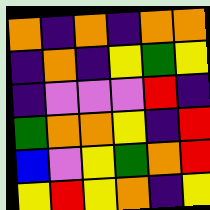[["orange", "indigo", "orange", "indigo", "orange", "orange"], ["indigo", "orange", "indigo", "yellow", "green", "yellow"], ["indigo", "violet", "violet", "violet", "red", "indigo"], ["green", "orange", "orange", "yellow", "indigo", "red"], ["blue", "violet", "yellow", "green", "orange", "red"], ["yellow", "red", "yellow", "orange", "indigo", "yellow"]]